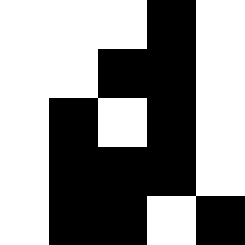[["white", "white", "white", "black", "white"], ["white", "white", "black", "black", "white"], ["white", "black", "white", "black", "white"], ["white", "black", "black", "black", "white"], ["white", "black", "black", "white", "black"]]